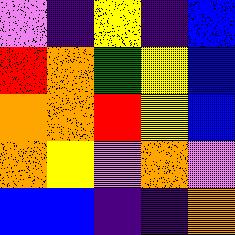[["violet", "indigo", "yellow", "indigo", "blue"], ["red", "orange", "green", "yellow", "blue"], ["orange", "orange", "red", "yellow", "blue"], ["orange", "yellow", "violet", "orange", "violet"], ["blue", "blue", "indigo", "indigo", "orange"]]